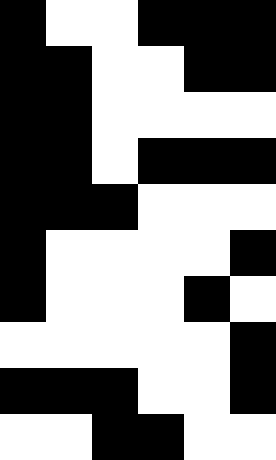[["black", "white", "white", "black", "black", "black"], ["black", "black", "white", "white", "black", "black"], ["black", "black", "white", "white", "white", "white"], ["black", "black", "white", "black", "black", "black"], ["black", "black", "black", "white", "white", "white"], ["black", "white", "white", "white", "white", "black"], ["black", "white", "white", "white", "black", "white"], ["white", "white", "white", "white", "white", "black"], ["black", "black", "black", "white", "white", "black"], ["white", "white", "black", "black", "white", "white"]]